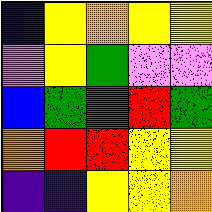[["indigo", "yellow", "orange", "yellow", "yellow"], ["violet", "yellow", "green", "violet", "violet"], ["blue", "green", "green", "red", "green"], ["orange", "red", "red", "yellow", "yellow"], ["indigo", "indigo", "yellow", "yellow", "orange"]]